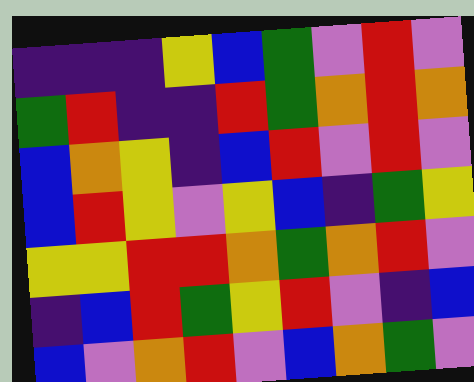[["indigo", "indigo", "indigo", "yellow", "blue", "green", "violet", "red", "violet"], ["green", "red", "indigo", "indigo", "red", "green", "orange", "red", "orange"], ["blue", "orange", "yellow", "indigo", "blue", "red", "violet", "red", "violet"], ["blue", "red", "yellow", "violet", "yellow", "blue", "indigo", "green", "yellow"], ["yellow", "yellow", "red", "red", "orange", "green", "orange", "red", "violet"], ["indigo", "blue", "red", "green", "yellow", "red", "violet", "indigo", "blue"], ["blue", "violet", "orange", "red", "violet", "blue", "orange", "green", "violet"]]